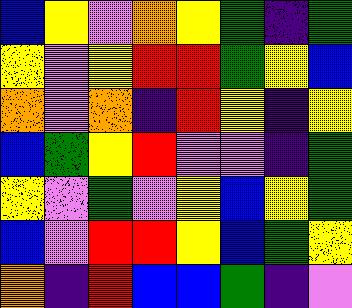[["blue", "yellow", "violet", "orange", "yellow", "green", "indigo", "green"], ["yellow", "violet", "yellow", "red", "red", "green", "yellow", "blue"], ["orange", "violet", "orange", "indigo", "red", "yellow", "indigo", "yellow"], ["blue", "green", "yellow", "red", "violet", "violet", "indigo", "green"], ["yellow", "violet", "green", "violet", "yellow", "blue", "yellow", "green"], ["blue", "violet", "red", "red", "yellow", "blue", "green", "yellow"], ["orange", "indigo", "red", "blue", "blue", "green", "indigo", "violet"]]